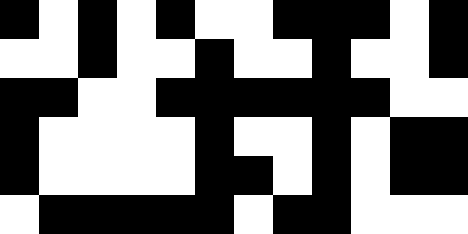[["black", "white", "black", "white", "black", "white", "white", "black", "black", "black", "white", "black"], ["white", "white", "black", "white", "white", "black", "white", "white", "black", "white", "white", "black"], ["black", "black", "white", "white", "black", "black", "black", "black", "black", "black", "white", "white"], ["black", "white", "white", "white", "white", "black", "white", "white", "black", "white", "black", "black"], ["black", "white", "white", "white", "white", "black", "black", "white", "black", "white", "black", "black"], ["white", "black", "black", "black", "black", "black", "white", "black", "black", "white", "white", "white"]]